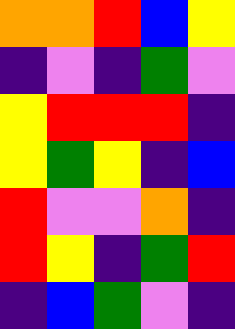[["orange", "orange", "red", "blue", "yellow"], ["indigo", "violet", "indigo", "green", "violet"], ["yellow", "red", "red", "red", "indigo"], ["yellow", "green", "yellow", "indigo", "blue"], ["red", "violet", "violet", "orange", "indigo"], ["red", "yellow", "indigo", "green", "red"], ["indigo", "blue", "green", "violet", "indigo"]]